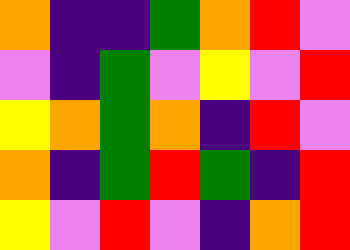[["orange", "indigo", "indigo", "green", "orange", "red", "violet"], ["violet", "indigo", "green", "violet", "yellow", "violet", "red"], ["yellow", "orange", "green", "orange", "indigo", "red", "violet"], ["orange", "indigo", "green", "red", "green", "indigo", "red"], ["yellow", "violet", "red", "violet", "indigo", "orange", "red"]]